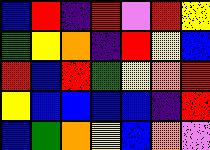[["blue", "red", "indigo", "red", "violet", "red", "yellow"], ["green", "yellow", "orange", "indigo", "red", "yellow", "blue"], ["red", "blue", "red", "green", "yellow", "orange", "red"], ["yellow", "blue", "blue", "blue", "blue", "indigo", "red"], ["blue", "green", "orange", "yellow", "blue", "orange", "violet"]]